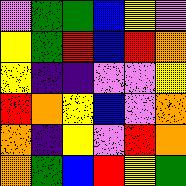[["violet", "green", "green", "blue", "yellow", "violet"], ["yellow", "green", "red", "blue", "red", "orange"], ["yellow", "indigo", "indigo", "violet", "violet", "yellow"], ["red", "orange", "yellow", "blue", "violet", "orange"], ["orange", "indigo", "yellow", "violet", "red", "orange"], ["orange", "green", "blue", "red", "yellow", "green"]]